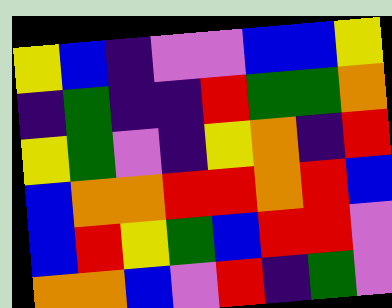[["yellow", "blue", "indigo", "violet", "violet", "blue", "blue", "yellow"], ["indigo", "green", "indigo", "indigo", "red", "green", "green", "orange"], ["yellow", "green", "violet", "indigo", "yellow", "orange", "indigo", "red"], ["blue", "orange", "orange", "red", "red", "orange", "red", "blue"], ["blue", "red", "yellow", "green", "blue", "red", "red", "violet"], ["orange", "orange", "blue", "violet", "red", "indigo", "green", "violet"]]